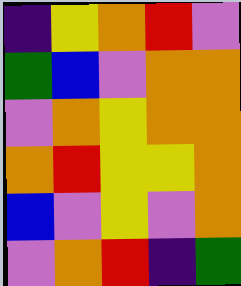[["indigo", "yellow", "orange", "red", "violet"], ["green", "blue", "violet", "orange", "orange"], ["violet", "orange", "yellow", "orange", "orange"], ["orange", "red", "yellow", "yellow", "orange"], ["blue", "violet", "yellow", "violet", "orange"], ["violet", "orange", "red", "indigo", "green"]]